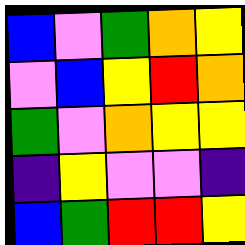[["blue", "violet", "green", "orange", "yellow"], ["violet", "blue", "yellow", "red", "orange"], ["green", "violet", "orange", "yellow", "yellow"], ["indigo", "yellow", "violet", "violet", "indigo"], ["blue", "green", "red", "red", "yellow"]]